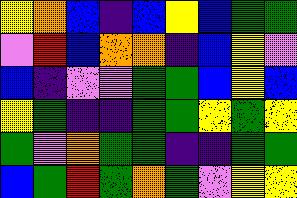[["yellow", "orange", "blue", "indigo", "blue", "yellow", "blue", "green", "green"], ["violet", "red", "blue", "orange", "orange", "indigo", "blue", "yellow", "violet"], ["blue", "indigo", "violet", "violet", "green", "green", "blue", "yellow", "blue"], ["yellow", "green", "indigo", "indigo", "green", "green", "yellow", "green", "yellow"], ["green", "violet", "orange", "green", "green", "indigo", "indigo", "green", "green"], ["blue", "green", "red", "green", "orange", "green", "violet", "yellow", "yellow"]]